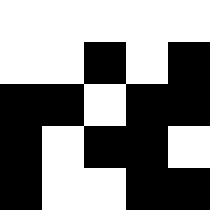[["white", "white", "white", "white", "white"], ["white", "white", "black", "white", "black"], ["black", "black", "white", "black", "black"], ["black", "white", "black", "black", "white"], ["black", "white", "white", "black", "black"]]